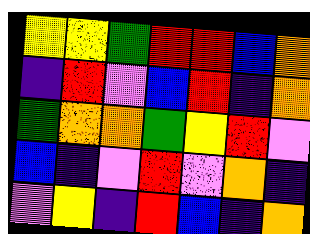[["yellow", "yellow", "green", "red", "red", "blue", "orange"], ["indigo", "red", "violet", "blue", "red", "indigo", "orange"], ["green", "orange", "orange", "green", "yellow", "red", "violet"], ["blue", "indigo", "violet", "red", "violet", "orange", "indigo"], ["violet", "yellow", "indigo", "red", "blue", "indigo", "orange"]]